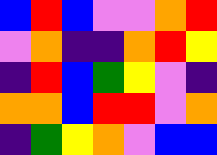[["blue", "red", "blue", "violet", "violet", "orange", "red"], ["violet", "orange", "indigo", "indigo", "orange", "red", "yellow"], ["indigo", "red", "blue", "green", "yellow", "violet", "indigo"], ["orange", "orange", "blue", "red", "red", "violet", "orange"], ["indigo", "green", "yellow", "orange", "violet", "blue", "blue"]]